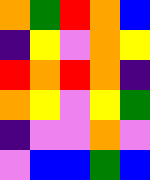[["orange", "green", "red", "orange", "blue"], ["indigo", "yellow", "violet", "orange", "yellow"], ["red", "orange", "red", "orange", "indigo"], ["orange", "yellow", "violet", "yellow", "green"], ["indigo", "violet", "violet", "orange", "violet"], ["violet", "blue", "blue", "green", "blue"]]